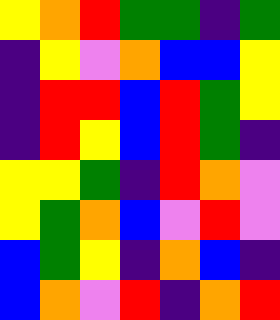[["yellow", "orange", "red", "green", "green", "indigo", "green"], ["indigo", "yellow", "violet", "orange", "blue", "blue", "yellow"], ["indigo", "red", "red", "blue", "red", "green", "yellow"], ["indigo", "red", "yellow", "blue", "red", "green", "indigo"], ["yellow", "yellow", "green", "indigo", "red", "orange", "violet"], ["yellow", "green", "orange", "blue", "violet", "red", "violet"], ["blue", "green", "yellow", "indigo", "orange", "blue", "indigo"], ["blue", "orange", "violet", "red", "indigo", "orange", "red"]]